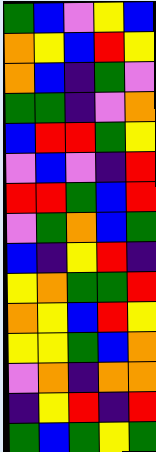[["green", "blue", "violet", "yellow", "blue"], ["orange", "yellow", "blue", "red", "yellow"], ["orange", "blue", "indigo", "green", "violet"], ["green", "green", "indigo", "violet", "orange"], ["blue", "red", "red", "green", "yellow"], ["violet", "blue", "violet", "indigo", "red"], ["red", "red", "green", "blue", "red"], ["violet", "green", "orange", "blue", "green"], ["blue", "indigo", "yellow", "red", "indigo"], ["yellow", "orange", "green", "green", "red"], ["orange", "yellow", "blue", "red", "yellow"], ["yellow", "yellow", "green", "blue", "orange"], ["violet", "orange", "indigo", "orange", "orange"], ["indigo", "yellow", "red", "indigo", "red"], ["green", "blue", "green", "yellow", "green"]]